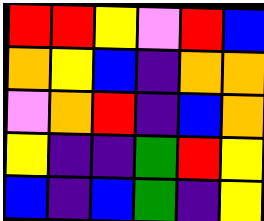[["red", "red", "yellow", "violet", "red", "blue"], ["orange", "yellow", "blue", "indigo", "orange", "orange"], ["violet", "orange", "red", "indigo", "blue", "orange"], ["yellow", "indigo", "indigo", "green", "red", "yellow"], ["blue", "indigo", "blue", "green", "indigo", "yellow"]]